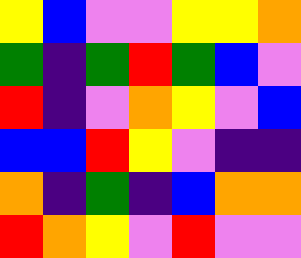[["yellow", "blue", "violet", "violet", "yellow", "yellow", "orange"], ["green", "indigo", "green", "red", "green", "blue", "violet"], ["red", "indigo", "violet", "orange", "yellow", "violet", "blue"], ["blue", "blue", "red", "yellow", "violet", "indigo", "indigo"], ["orange", "indigo", "green", "indigo", "blue", "orange", "orange"], ["red", "orange", "yellow", "violet", "red", "violet", "violet"]]